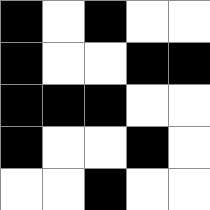[["black", "white", "black", "white", "white"], ["black", "white", "white", "black", "black"], ["black", "black", "black", "white", "white"], ["black", "white", "white", "black", "white"], ["white", "white", "black", "white", "white"]]